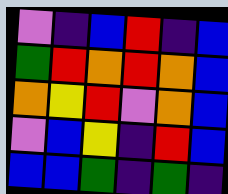[["violet", "indigo", "blue", "red", "indigo", "blue"], ["green", "red", "orange", "red", "orange", "blue"], ["orange", "yellow", "red", "violet", "orange", "blue"], ["violet", "blue", "yellow", "indigo", "red", "blue"], ["blue", "blue", "green", "indigo", "green", "indigo"]]